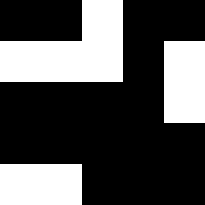[["black", "black", "white", "black", "black"], ["white", "white", "white", "black", "white"], ["black", "black", "black", "black", "white"], ["black", "black", "black", "black", "black"], ["white", "white", "black", "black", "black"]]